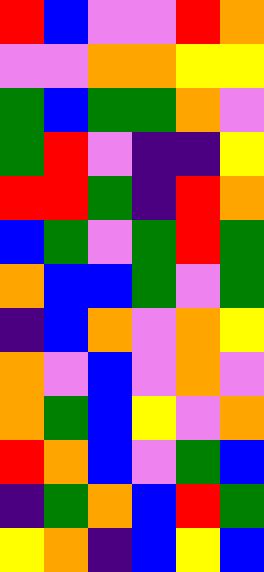[["red", "blue", "violet", "violet", "red", "orange"], ["violet", "violet", "orange", "orange", "yellow", "yellow"], ["green", "blue", "green", "green", "orange", "violet"], ["green", "red", "violet", "indigo", "indigo", "yellow"], ["red", "red", "green", "indigo", "red", "orange"], ["blue", "green", "violet", "green", "red", "green"], ["orange", "blue", "blue", "green", "violet", "green"], ["indigo", "blue", "orange", "violet", "orange", "yellow"], ["orange", "violet", "blue", "violet", "orange", "violet"], ["orange", "green", "blue", "yellow", "violet", "orange"], ["red", "orange", "blue", "violet", "green", "blue"], ["indigo", "green", "orange", "blue", "red", "green"], ["yellow", "orange", "indigo", "blue", "yellow", "blue"]]